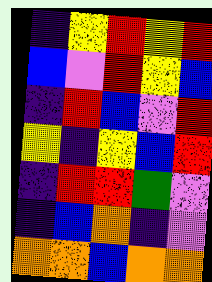[["indigo", "yellow", "red", "yellow", "red"], ["blue", "violet", "red", "yellow", "blue"], ["indigo", "red", "blue", "violet", "red"], ["yellow", "indigo", "yellow", "blue", "red"], ["indigo", "red", "red", "green", "violet"], ["indigo", "blue", "orange", "indigo", "violet"], ["orange", "orange", "blue", "orange", "orange"]]